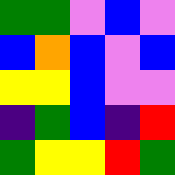[["green", "green", "violet", "blue", "violet"], ["blue", "orange", "blue", "violet", "blue"], ["yellow", "yellow", "blue", "violet", "violet"], ["indigo", "green", "blue", "indigo", "red"], ["green", "yellow", "yellow", "red", "green"]]